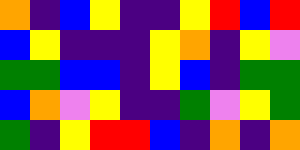[["orange", "indigo", "blue", "yellow", "indigo", "indigo", "yellow", "red", "blue", "red"], ["blue", "yellow", "indigo", "indigo", "indigo", "yellow", "orange", "indigo", "yellow", "violet"], ["green", "green", "blue", "blue", "indigo", "yellow", "blue", "indigo", "green", "green"], ["blue", "orange", "violet", "yellow", "indigo", "indigo", "green", "violet", "yellow", "green"], ["green", "indigo", "yellow", "red", "red", "blue", "indigo", "orange", "indigo", "orange"]]